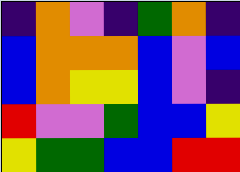[["indigo", "orange", "violet", "indigo", "green", "orange", "indigo"], ["blue", "orange", "orange", "orange", "blue", "violet", "blue"], ["blue", "orange", "yellow", "yellow", "blue", "violet", "indigo"], ["red", "violet", "violet", "green", "blue", "blue", "yellow"], ["yellow", "green", "green", "blue", "blue", "red", "red"]]